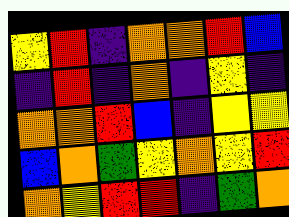[["yellow", "red", "indigo", "orange", "orange", "red", "blue"], ["indigo", "red", "indigo", "orange", "indigo", "yellow", "indigo"], ["orange", "orange", "red", "blue", "indigo", "yellow", "yellow"], ["blue", "orange", "green", "yellow", "orange", "yellow", "red"], ["orange", "yellow", "red", "red", "indigo", "green", "orange"]]